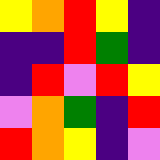[["yellow", "orange", "red", "yellow", "indigo"], ["indigo", "indigo", "red", "green", "indigo"], ["indigo", "red", "violet", "red", "yellow"], ["violet", "orange", "green", "indigo", "red"], ["red", "orange", "yellow", "indigo", "violet"]]